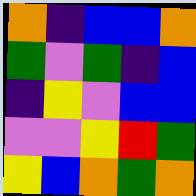[["orange", "indigo", "blue", "blue", "orange"], ["green", "violet", "green", "indigo", "blue"], ["indigo", "yellow", "violet", "blue", "blue"], ["violet", "violet", "yellow", "red", "green"], ["yellow", "blue", "orange", "green", "orange"]]